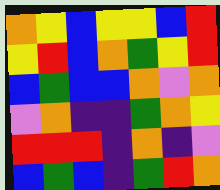[["orange", "yellow", "blue", "yellow", "yellow", "blue", "red"], ["yellow", "red", "blue", "orange", "green", "yellow", "red"], ["blue", "green", "blue", "blue", "orange", "violet", "orange"], ["violet", "orange", "indigo", "indigo", "green", "orange", "yellow"], ["red", "red", "red", "indigo", "orange", "indigo", "violet"], ["blue", "green", "blue", "indigo", "green", "red", "orange"]]